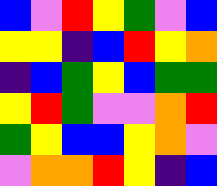[["blue", "violet", "red", "yellow", "green", "violet", "blue"], ["yellow", "yellow", "indigo", "blue", "red", "yellow", "orange"], ["indigo", "blue", "green", "yellow", "blue", "green", "green"], ["yellow", "red", "green", "violet", "violet", "orange", "red"], ["green", "yellow", "blue", "blue", "yellow", "orange", "violet"], ["violet", "orange", "orange", "red", "yellow", "indigo", "blue"]]